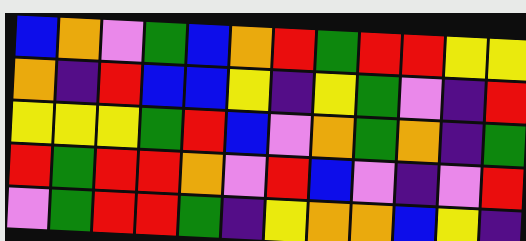[["blue", "orange", "violet", "green", "blue", "orange", "red", "green", "red", "red", "yellow", "yellow"], ["orange", "indigo", "red", "blue", "blue", "yellow", "indigo", "yellow", "green", "violet", "indigo", "red"], ["yellow", "yellow", "yellow", "green", "red", "blue", "violet", "orange", "green", "orange", "indigo", "green"], ["red", "green", "red", "red", "orange", "violet", "red", "blue", "violet", "indigo", "violet", "red"], ["violet", "green", "red", "red", "green", "indigo", "yellow", "orange", "orange", "blue", "yellow", "indigo"]]